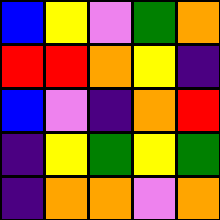[["blue", "yellow", "violet", "green", "orange"], ["red", "red", "orange", "yellow", "indigo"], ["blue", "violet", "indigo", "orange", "red"], ["indigo", "yellow", "green", "yellow", "green"], ["indigo", "orange", "orange", "violet", "orange"]]